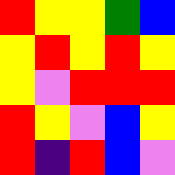[["red", "yellow", "yellow", "green", "blue"], ["yellow", "red", "yellow", "red", "yellow"], ["yellow", "violet", "red", "red", "red"], ["red", "yellow", "violet", "blue", "yellow"], ["red", "indigo", "red", "blue", "violet"]]